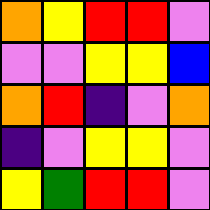[["orange", "yellow", "red", "red", "violet"], ["violet", "violet", "yellow", "yellow", "blue"], ["orange", "red", "indigo", "violet", "orange"], ["indigo", "violet", "yellow", "yellow", "violet"], ["yellow", "green", "red", "red", "violet"]]